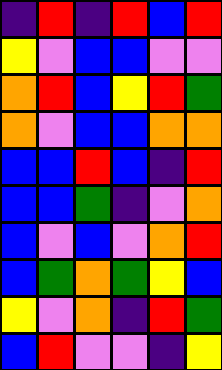[["indigo", "red", "indigo", "red", "blue", "red"], ["yellow", "violet", "blue", "blue", "violet", "violet"], ["orange", "red", "blue", "yellow", "red", "green"], ["orange", "violet", "blue", "blue", "orange", "orange"], ["blue", "blue", "red", "blue", "indigo", "red"], ["blue", "blue", "green", "indigo", "violet", "orange"], ["blue", "violet", "blue", "violet", "orange", "red"], ["blue", "green", "orange", "green", "yellow", "blue"], ["yellow", "violet", "orange", "indigo", "red", "green"], ["blue", "red", "violet", "violet", "indigo", "yellow"]]